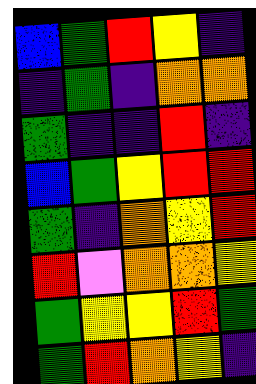[["blue", "green", "red", "yellow", "indigo"], ["indigo", "green", "indigo", "orange", "orange"], ["green", "indigo", "indigo", "red", "indigo"], ["blue", "green", "yellow", "red", "red"], ["green", "indigo", "orange", "yellow", "red"], ["red", "violet", "orange", "orange", "yellow"], ["green", "yellow", "yellow", "red", "green"], ["green", "red", "orange", "yellow", "indigo"]]